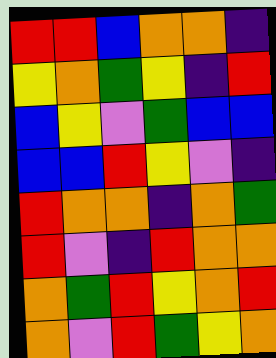[["red", "red", "blue", "orange", "orange", "indigo"], ["yellow", "orange", "green", "yellow", "indigo", "red"], ["blue", "yellow", "violet", "green", "blue", "blue"], ["blue", "blue", "red", "yellow", "violet", "indigo"], ["red", "orange", "orange", "indigo", "orange", "green"], ["red", "violet", "indigo", "red", "orange", "orange"], ["orange", "green", "red", "yellow", "orange", "red"], ["orange", "violet", "red", "green", "yellow", "orange"]]